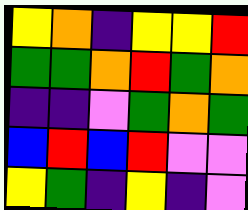[["yellow", "orange", "indigo", "yellow", "yellow", "red"], ["green", "green", "orange", "red", "green", "orange"], ["indigo", "indigo", "violet", "green", "orange", "green"], ["blue", "red", "blue", "red", "violet", "violet"], ["yellow", "green", "indigo", "yellow", "indigo", "violet"]]